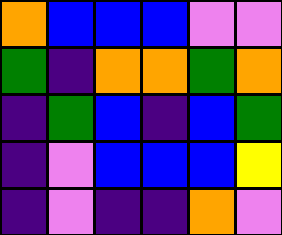[["orange", "blue", "blue", "blue", "violet", "violet"], ["green", "indigo", "orange", "orange", "green", "orange"], ["indigo", "green", "blue", "indigo", "blue", "green"], ["indigo", "violet", "blue", "blue", "blue", "yellow"], ["indigo", "violet", "indigo", "indigo", "orange", "violet"]]